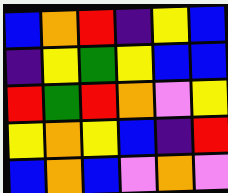[["blue", "orange", "red", "indigo", "yellow", "blue"], ["indigo", "yellow", "green", "yellow", "blue", "blue"], ["red", "green", "red", "orange", "violet", "yellow"], ["yellow", "orange", "yellow", "blue", "indigo", "red"], ["blue", "orange", "blue", "violet", "orange", "violet"]]